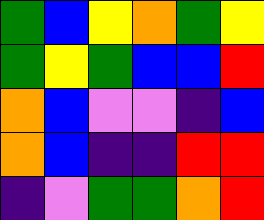[["green", "blue", "yellow", "orange", "green", "yellow"], ["green", "yellow", "green", "blue", "blue", "red"], ["orange", "blue", "violet", "violet", "indigo", "blue"], ["orange", "blue", "indigo", "indigo", "red", "red"], ["indigo", "violet", "green", "green", "orange", "red"]]